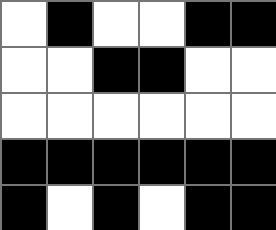[["white", "black", "white", "white", "black", "black"], ["white", "white", "black", "black", "white", "white"], ["white", "white", "white", "white", "white", "white"], ["black", "black", "black", "black", "black", "black"], ["black", "white", "black", "white", "black", "black"]]